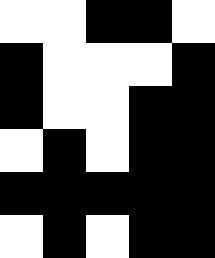[["white", "white", "black", "black", "white"], ["black", "white", "white", "white", "black"], ["black", "white", "white", "black", "black"], ["white", "black", "white", "black", "black"], ["black", "black", "black", "black", "black"], ["white", "black", "white", "black", "black"]]